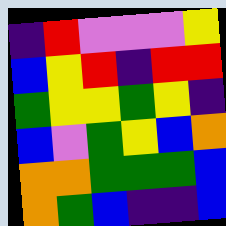[["indigo", "red", "violet", "violet", "violet", "yellow"], ["blue", "yellow", "red", "indigo", "red", "red"], ["green", "yellow", "yellow", "green", "yellow", "indigo"], ["blue", "violet", "green", "yellow", "blue", "orange"], ["orange", "orange", "green", "green", "green", "blue"], ["orange", "green", "blue", "indigo", "indigo", "blue"]]